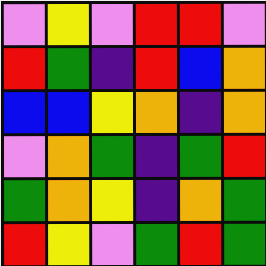[["violet", "yellow", "violet", "red", "red", "violet"], ["red", "green", "indigo", "red", "blue", "orange"], ["blue", "blue", "yellow", "orange", "indigo", "orange"], ["violet", "orange", "green", "indigo", "green", "red"], ["green", "orange", "yellow", "indigo", "orange", "green"], ["red", "yellow", "violet", "green", "red", "green"]]